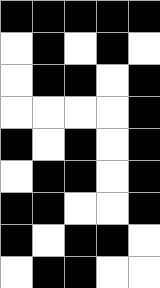[["black", "black", "black", "black", "black"], ["white", "black", "white", "black", "white"], ["white", "black", "black", "white", "black"], ["white", "white", "white", "white", "black"], ["black", "white", "black", "white", "black"], ["white", "black", "black", "white", "black"], ["black", "black", "white", "white", "black"], ["black", "white", "black", "black", "white"], ["white", "black", "black", "white", "white"]]